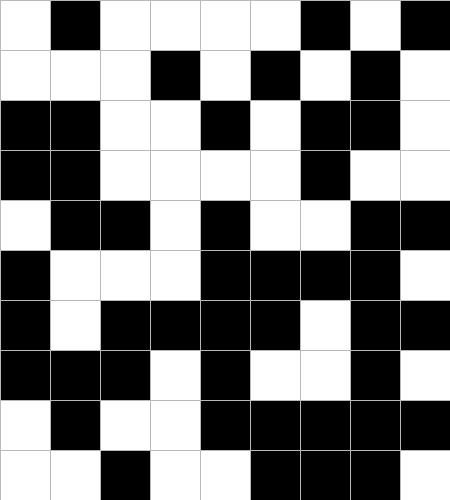[["white", "black", "white", "white", "white", "white", "black", "white", "black"], ["white", "white", "white", "black", "white", "black", "white", "black", "white"], ["black", "black", "white", "white", "black", "white", "black", "black", "white"], ["black", "black", "white", "white", "white", "white", "black", "white", "white"], ["white", "black", "black", "white", "black", "white", "white", "black", "black"], ["black", "white", "white", "white", "black", "black", "black", "black", "white"], ["black", "white", "black", "black", "black", "black", "white", "black", "black"], ["black", "black", "black", "white", "black", "white", "white", "black", "white"], ["white", "black", "white", "white", "black", "black", "black", "black", "black"], ["white", "white", "black", "white", "white", "black", "black", "black", "white"]]